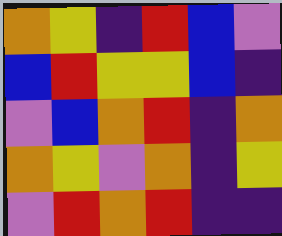[["orange", "yellow", "indigo", "red", "blue", "violet"], ["blue", "red", "yellow", "yellow", "blue", "indigo"], ["violet", "blue", "orange", "red", "indigo", "orange"], ["orange", "yellow", "violet", "orange", "indigo", "yellow"], ["violet", "red", "orange", "red", "indigo", "indigo"]]